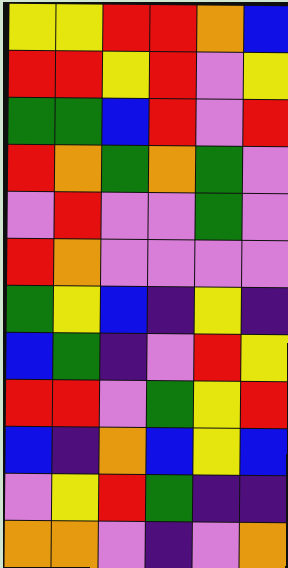[["yellow", "yellow", "red", "red", "orange", "blue"], ["red", "red", "yellow", "red", "violet", "yellow"], ["green", "green", "blue", "red", "violet", "red"], ["red", "orange", "green", "orange", "green", "violet"], ["violet", "red", "violet", "violet", "green", "violet"], ["red", "orange", "violet", "violet", "violet", "violet"], ["green", "yellow", "blue", "indigo", "yellow", "indigo"], ["blue", "green", "indigo", "violet", "red", "yellow"], ["red", "red", "violet", "green", "yellow", "red"], ["blue", "indigo", "orange", "blue", "yellow", "blue"], ["violet", "yellow", "red", "green", "indigo", "indigo"], ["orange", "orange", "violet", "indigo", "violet", "orange"]]